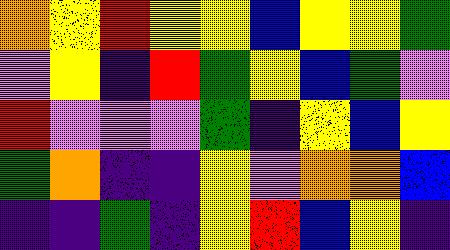[["orange", "yellow", "red", "yellow", "yellow", "blue", "yellow", "yellow", "green"], ["violet", "yellow", "indigo", "red", "green", "yellow", "blue", "green", "violet"], ["red", "violet", "violet", "violet", "green", "indigo", "yellow", "blue", "yellow"], ["green", "orange", "indigo", "indigo", "yellow", "violet", "orange", "orange", "blue"], ["indigo", "indigo", "green", "indigo", "yellow", "red", "blue", "yellow", "indigo"]]